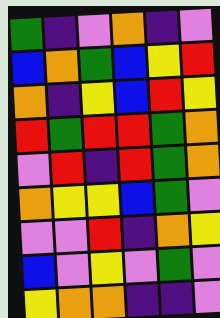[["green", "indigo", "violet", "orange", "indigo", "violet"], ["blue", "orange", "green", "blue", "yellow", "red"], ["orange", "indigo", "yellow", "blue", "red", "yellow"], ["red", "green", "red", "red", "green", "orange"], ["violet", "red", "indigo", "red", "green", "orange"], ["orange", "yellow", "yellow", "blue", "green", "violet"], ["violet", "violet", "red", "indigo", "orange", "yellow"], ["blue", "violet", "yellow", "violet", "green", "violet"], ["yellow", "orange", "orange", "indigo", "indigo", "violet"]]